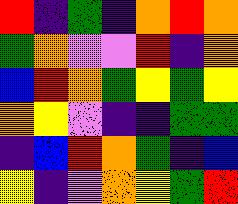[["red", "indigo", "green", "indigo", "orange", "red", "orange"], ["green", "orange", "violet", "violet", "red", "indigo", "orange"], ["blue", "red", "orange", "green", "yellow", "green", "yellow"], ["orange", "yellow", "violet", "indigo", "indigo", "green", "green"], ["indigo", "blue", "red", "orange", "green", "indigo", "blue"], ["yellow", "indigo", "violet", "orange", "yellow", "green", "red"]]